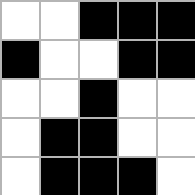[["white", "white", "black", "black", "black"], ["black", "white", "white", "black", "black"], ["white", "white", "black", "white", "white"], ["white", "black", "black", "white", "white"], ["white", "black", "black", "black", "white"]]